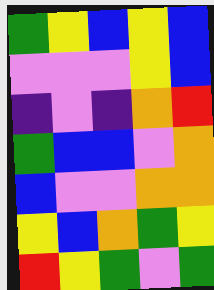[["green", "yellow", "blue", "yellow", "blue"], ["violet", "violet", "violet", "yellow", "blue"], ["indigo", "violet", "indigo", "orange", "red"], ["green", "blue", "blue", "violet", "orange"], ["blue", "violet", "violet", "orange", "orange"], ["yellow", "blue", "orange", "green", "yellow"], ["red", "yellow", "green", "violet", "green"]]